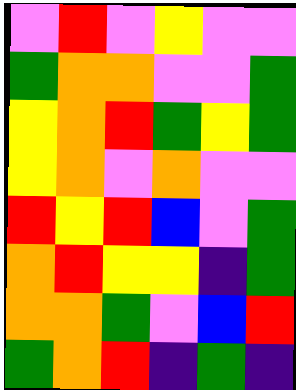[["violet", "red", "violet", "yellow", "violet", "violet"], ["green", "orange", "orange", "violet", "violet", "green"], ["yellow", "orange", "red", "green", "yellow", "green"], ["yellow", "orange", "violet", "orange", "violet", "violet"], ["red", "yellow", "red", "blue", "violet", "green"], ["orange", "red", "yellow", "yellow", "indigo", "green"], ["orange", "orange", "green", "violet", "blue", "red"], ["green", "orange", "red", "indigo", "green", "indigo"]]